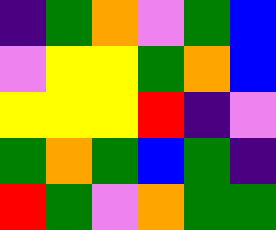[["indigo", "green", "orange", "violet", "green", "blue"], ["violet", "yellow", "yellow", "green", "orange", "blue"], ["yellow", "yellow", "yellow", "red", "indigo", "violet"], ["green", "orange", "green", "blue", "green", "indigo"], ["red", "green", "violet", "orange", "green", "green"]]